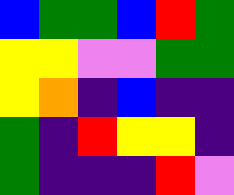[["blue", "green", "green", "blue", "red", "green"], ["yellow", "yellow", "violet", "violet", "green", "green"], ["yellow", "orange", "indigo", "blue", "indigo", "indigo"], ["green", "indigo", "red", "yellow", "yellow", "indigo"], ["green", "indigo", "indigo", "indigo", "red", "violet"]]